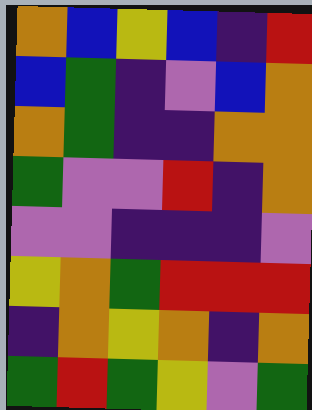[["orange", "blue", "yellow", "blue", "indigo", "red"], ["blue", "green", "indigo", "violet", "blue", "orange"], ["orange", "green", "indigo", "indigo", "orange", "orange"], ["green", "violet", "violet", "red", "indigo", "orange"], ["violet", "violet", "indigo", "indigo", "indigo", "violet"], ["yellow", "orange", "green", "red", "red", "red"], ["indigo", "orange", "yellow", "orange", "indigo", "orange"], ["green", "red", "green", "yellow", "violet", "green"]]